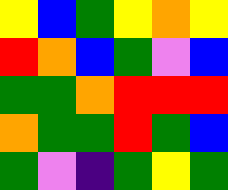[["yellow", "blue", "green", "yellow", "orange", "yellow"], ["red", "orange", "blue", "green", "violet", "blue"], ["green", "green", "orange", "red", "red", "red"], ["orange", "green", "green", "red", "green", "blue"], ["green", "violet", "indigo", "green", "yellow", "green"]]